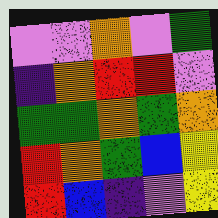[["violet", "violet", "orange", "violet", "green"], ["indigo", "orange", "red", "red", "violet"], ["green", "green", "orange", "green", "orange"], ["red", "orange", "green", "blue", "yellow"], ["red", "blue", "indigo", "violet", "yellow"]]